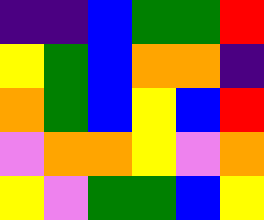[["indigo", "indigo", "blue", "green", "green", "red"], ["yellow", "green", "blue", "orange", "orange", "indigo"], ["orange", "green", "blue", "yellow", "blue", "red"], ["violet", "orange", "orange", "yellow", "violet", "orange"], ["yellow", "violet", "green", "green", "blue", "yellow"]]